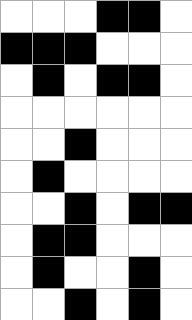[["white", "white", "white", "black", "black", "white"], ["black", "black", "black", "white", "white", "white"], ["white", "black", "white", "black", "black", "white"], ["white", "white", "white", "white", "white", "white"], ["white", "white", "black", "white", "white", "white"], ["white", "black", "white", "white", "white", "white"], ["white", "white", "black", "white", "black", "black"], ["white", "black", "black", "white", "white", "white"], ["white", "black", "white", "white", "black", "white"], ["white", "white", "black", "white", "black", "white"]]